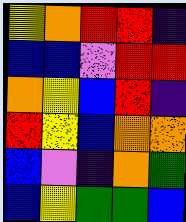[["yellow", "orange", "red", "red", "indigo"], ["blue", "blue", "violet", "red", "red"], ["orange", "yellow", "blue", "red", "indigo"], ["red", "yellow", "blue", "orange", "orange"], ["blue", "violet", "indigo", "orange", "green"], ["blue", "yellow", "green", "green", "blue"]]